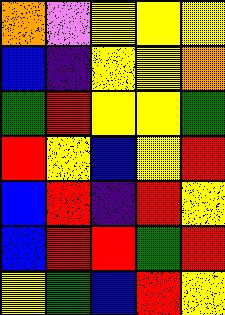[["orange", "violet", "yellow", "yellow", "yellow"], ["blue", "indigo", "yellow", "yellow", "orange"], ["green", "red", "yellow", "yellow", "green"], ["red", "yellow", "blue", "yellow", "red"], ["blue", "red", "indigo", "red", "yellow"], ["blue", "red", "red", "green", "red"], ["yellow", "green", "blue", "red", "yellow"]]